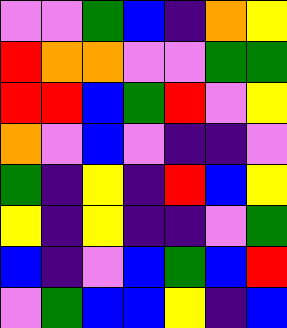[["violet", "violet", "green", "blue", "indigo", "orange", "yellow"], ["red", "orange", "orange", "violet", "violet", "green", "green"], ["red", "red", "blue", "green", "red", "violet", "yellow"], ["orange", "violet", "blue", "violet", "indigo", "indigo", "violet"], ["green", "indigo", "yellow", "indigo", "red", "blue", "yellow"], ["yellow", "indigo", "yellow", "indigo", "indigo", "violet", "green"], ["blue", "indigo", "violet", "blue", "green", "blue", "red"], ["violet", "green", "blue", "blue", "yellow", "indigo", "blue"]]